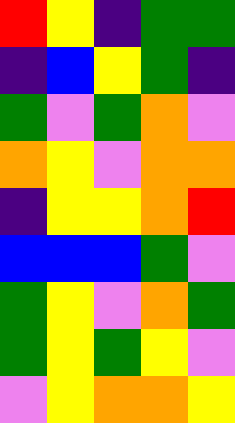[["red", "yellow", "indigo", "green", "green"], ["indigo", "blue", "yellow", "green", "indigo"], ["green", "violet", "green", "orange", "violet"], ["orange", "yellow", "violet", "orange", "orange"], ["indigo", "yellow", "yellow", "orange", "red"], ["blue", "blue", "blue", "green", "violet"], ["green", "yellow", "violet", "orange", "green"], ["green", "yellow", "green", "yellow", "violet"], ["violet", "yellow", "orange", "orange", "yellow"]]